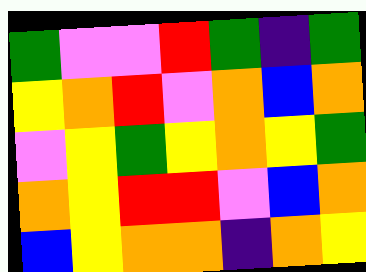[["green", "violet", "violet", "red", "green", "indigo", "green"], ["yellow", "orange", "red", "violet", "orange", "blue", "orange"], ["violet", "yellow", "green", "yellow", "orange", "yellow", "green"], ["orange", "yellow", "red", "red", "violet", "blue", "orange"], ["blue", "yellow", "orange", "orange", "indigo", "orange", "yellow"]]